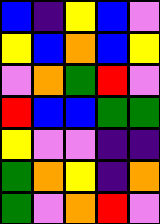[["blue", "indigo", "yellow", "blue", "violet"], ["yellow", "blue", "orange", "blue", "yellow"], ["violet", "orange", "green", "red", "violet"], ["red", "blue", "blue", "green", "green"], ["yellow", "violet", "violet", "indigo", "indigo"], ["green", "orange", "yellow", "indigo", "orange"], ["green", "violet", "orange", "red", "violet"]]